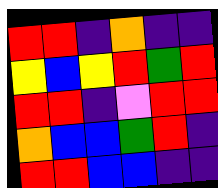[["red", "red", "indigo", "orange", "indigo", "indigo"], ["yellow", "blue", "yellow", "red", "green", "red"], ["red", "red", "indigo", "violet", "red", "red"], ["orange", "blue", "blue", "green", "red", "indigo"], ["red", "red", "blue", "blue", "indigo", "indigo"]]